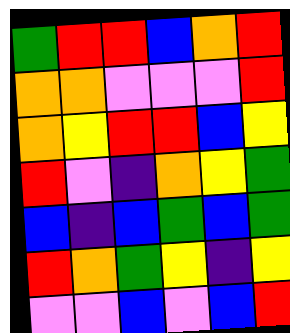[["green", "red", "red", "blue", "orange", "red"], ["orange", "orange", "violet", "violet", "violet", "red"], ["orange", "yellow", "red", "red", "blue", "yellow"], ["red", "violet", "indigo", "orange", "yellow", "green"], ["blue", "indigo", "blue", "green", "blue", "green"], ["red", "orange", "green", "yellow", "indigo", "yellow"], ["violet", "violet", "blue", "violet", "blue", "red"]]